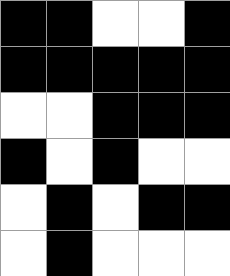[["black", "black", "white", "white", "black"], ["black", "black", "black", "black", "black"], ["white", "white", "black", "black", "black"], ["black", "white", "black", "white", "white"], ["white", "black", "white", "black", "black"], ["white", "black", "white", "white", "white"]]